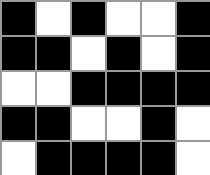[["black", "white", "black", "white", "white", "black"], ["black", "black", "white", "black", "white", "black"], ["white", "white", "black", "black", "black", "black"], ["black", "black", "white", "white", "black", "white"], ["white", "black", "black", "black", "black", "white"]]